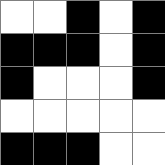[["white", "white", "black", "white", "black"], ["black", "black", "black", "white", "black"], ["black", "white", "white", "white", "black"], ["white", "white", "white", "white", "white"], ["black", "black", "black", "white", "white"]]